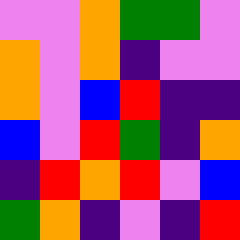[["violet", "violet", "orange", "green", "green", "violet"], ["orange", "violet", "orange", "indigo", "violet", "violet"], ["orange", "violet", "blue", "red", "indigo", "indigo"], ["blue", "violet", "red", "green", "indigo", "orange"], ["indigo", "red", "orange", "red", "violet", "blue"], ["green", "orange", "indigo", "violet", "indigo", "red"]]